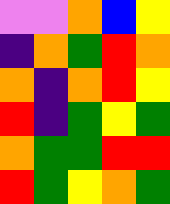[["violet", "violet", "orange", "blue", "yellow"], ["indigo", "orange", "green", "red", "orange"], ["orange", "indigo", "orange", "red", "yellow"], ["red", "indigo", "green", "yellow", "green"], ["orange", "green", "green", "red", "red"], ["red", "green", "yellow", "orange", "green"]]